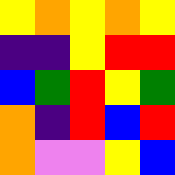[["yellow", "orange", "yellow", "orange", "yellow"], ["indigo", "indigo", "yellow", "red", "red"], ["blue", "green", "red", "yellow", "green"], ["orange", "indigo", "red", "blue", "red"], ["orange", "violet", "violet", "yellow", "blue"]]